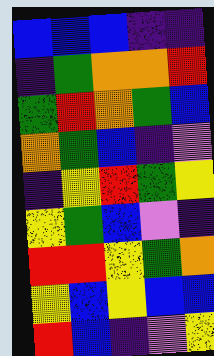[["blue", "blue", "blue", "indigo", "indigo"], ["indigo", "green", "orange", "orange", "red"], ["green", "red", "orange", "green", "blue"], ["orange", "green", "blue", "indigo", "violet"], ["indigo", "yellow", "red", "green", "yellow"], ["yellow", "green", "blue", "violet", "indigo"], ["red", "red", "yellow", "green", "orange"], ["yellow", "blue", "yellow", "blue", "blue"], ["red", "blue", "indigo", "violet", "yellow"]]